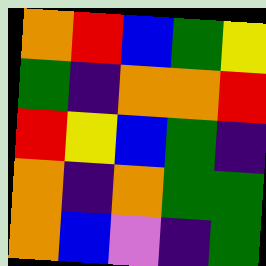[["orange", "red", "blue", "green", "yellow"], ["green", "indigo", "orange", "orange", "red"], ["red", "yellow", "blue", "green", "indigo"], ["orange", "indigo", "orange", "green", "green"], ["orange", "blue", "violet", "indigo", "green"]]